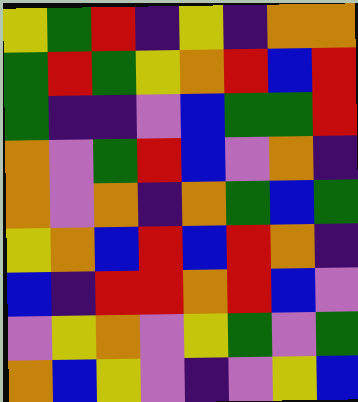[["yellow", "green", "red", "indigo", "yellow", "indigo", "orange", "orange"], ["green", "red", "green", "yellow", "orange", "red", "blue", "red"], ["green", "indigo", "indigo", "violet", "blue", "green", "green", "red"], ["orange", "violet", "green", "red", "blue", "violet", "orange", "indigo"], ["orange", "violet", "orange", "indigo", "orange", "green", "blue", "green"], ["yellow", "orange", "blue", "red", "blue", "red", "orange", "indigo"], ["blue", "indigo", "red", "red", "orange", "red", "blue", "violet"], ["violet", "yellow", "orange", "violet", "yellow", "green", "violet", "green"], ["orange", "blue", "yellow", "violet", "indigo", "violet", "yellow", "blue"]]